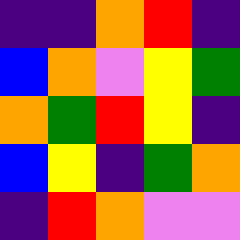[["indigo", "indigo", "orange", "red", "indigo"], ["blue", "orange", "violet", "yellow", "green"], ["orange", "green", "red", "yellow", "indigo"], ["blue", "yellow", "indigo", "green", "orange"], ["indigo", "red", "orange", "violet", "violet"]]